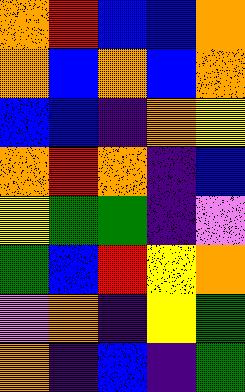[["orange", "red", "blue", "blue", "orange"], ["orange", "blue", "orange", "blue", "orange"], ["blue", "blue", "indigo", "orange", "yellow"], ["orange", "red", "orange", "indigo", "blue"], ["yellow", "green", "green", "indigo", "violet"], ["green", "blue", "red", "yellow", "orange"], ["violet", "orange", "indigo", "yellow", "green"], ["orange", "indigo", "blue", "indigo", "green"]]